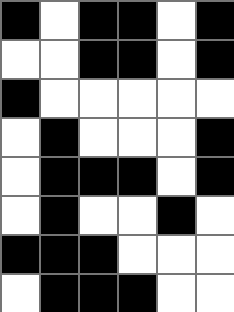[["black", "white", "black", "black", "white", "black"], ["white", "white", "black", "black", "white", "black"], ["black", "white", "white", "white", "white", "white"], ["white", "black", "white", "white", "white", "black"], ["white", "black", "black", "black", "white", "black"], ["white", "black", "white", "white", "black", "white"], ["black", "black", "black", "white", "white", "white"], ["white", "black", "black", "black", "white", "white"]]